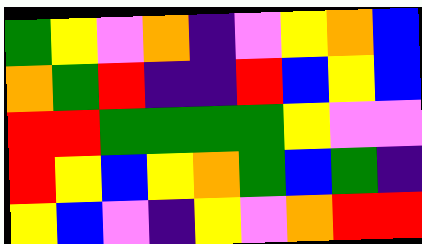[["green", "yellow", "violet", "orange", "indigo", "violet", "yellow", "orange", "blue"], ["orange", "green", "red", "indigo", "indigo", "red", "blue", "yellow", "blue"], ["red", "red", "green", "green", "green", "green", "yellow", "violet", "violet"], ["red", "yellow", "blue", "yellow", "orange", "green", "blue", "green", "indigo"], ["yellow", "blue", "violet", "indigo", "yellow", "violet", "orange", "red", "red"]]